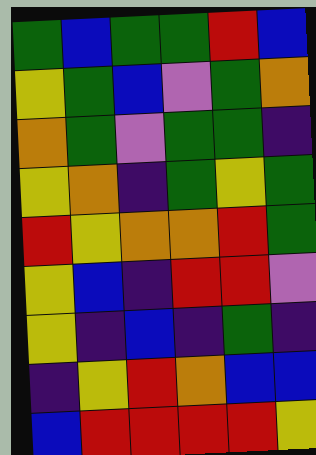[["green", "blue", "green", "green", "red", "blue"], ["yellow", "green", "blue", "violet", "green", "orange"], ["orange", "green", "violet", "green", "green", "indigo"], ["yellow", "orange", "indigo", "green", "yellow", "green"], ["red", "yellow", "orange", "orange", "red", "green"], ["yellow", "blue", "indigo", "red", "red", "violet"], ["yellow", "indigo", "blue", "indigo", "green", "indigo"], ["indigo", "yellow", "red", "orange", "blue", "blue"], ["blue", "red", "red", "red", "red", "yellow"]]